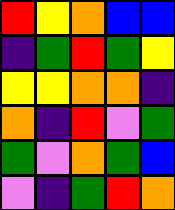[["red", "yellow", "orange", "blue", "blue"], ["indigo", "green", "red", "green", "yellow"], ["yellow", "yellow", "orange", "orange", "indigo"], ["orange", "indigo", "red", "violet", "green"], ["green", "violet", "orange", "green", "blue"], ["violet", "indigo", "green", "red", "orange"]]